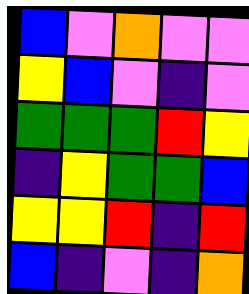[["blue", "violet", "orange", "violet", "violet"], ["yellow", "blue", "violet", "indigo", "violet"], ["green", "green", "green", "red", "yellow"], ["indigo", "yellow", "green", "green", "blue"], ["yellow", "yellow", "red", "indigo", "red"], ["blue", "indigo", "violet", "indigo", "orange"]]